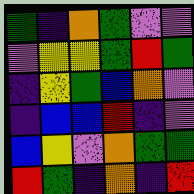[["green", "indigo", "orange", "green", "violet", "violet"], ["violet", "yellow", "yellow", "green", "red", "green"], ["indigo", "yellow", "green", "blue", "orange", "violet"], ["indigo", "blue", "blue", "red", "indigo", "violet"], ["blue", "yellow", "violet", "orange", "green", "green"], ["red", "green", "indigo", "orange", "indigo", "red"]]